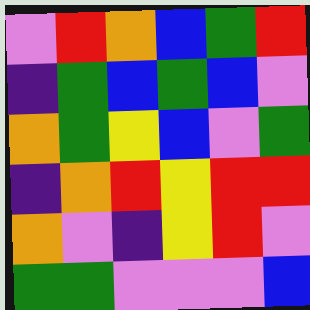[["violet", "red", "orange", "blue", "green", "red"], ["indigo", "green", "blue", "green", "blue", "violet"], ["orange", "green", "yellow", "blue", "violet", "green"], ["indigo", "orange", "red", "yellow", "red", "red"], ["orange", "violet", "indigo", "yellow", "red", "violet"], ["green", "green", "violet", "violet", "violet", "blue"]]